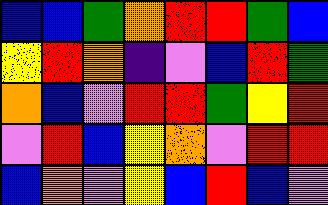[["blue", "blue", "green", "orange", "red", "red", "green", "blue"], ["yellow", "red", "orange", "indigo", "violet", "blue", "red", "green"], ["orange", "blue", "violet", "red", "red", "green", "yellow", "red"], ["violet", "red", "blue", "yellow", "orange", "violet", "red", "red"], ["blue", "orange", "violet", "yellow", "blue", "red", "blue", "violet"]]